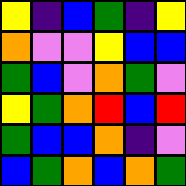[["yellow", "indigo", "blue", "green", "indigo", "yellow"], ["orange", "violet", "violet", "yellow", "blue", "blue"], ["green", "blue", "violet", "orange", "green", "violet"], ["yellow", "green", "orange", "red", "blue", "red"], ["green", "blue", "blue", "orange", "indigo", "violet"], ["blue", "green", "orange", "blue", "orange", "green"]]